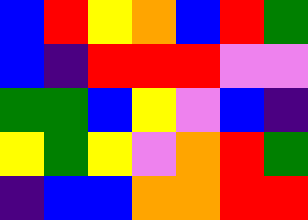[["blue", "red", "yellow", "orange", "blue", "red", "green"], ["blue", "indigo", "red", "red", "red", "violet", "violet"], ["green", "green", "blue", "yellow", "violet", "blue", "indigo"], ["yellow", "green", "yellow", "violet", "orange", "red", "green"], ["indigo", "blue", "blue", "orange", "orange", "red", "red"]]